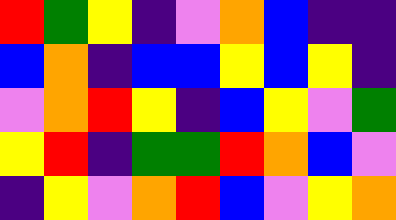[["red", "green", "yellow", "indigo", "violet", "orange", "blue", "indigo", "indigo"], ["blue", "orange", "indigo", "blue", "blue", "yellow", "blue", "yellow", "indigo"], ["violet", "orange", "red", "yellow", "indigo", "blue", "yellow", "violet", "green"], ["yellow", "red", "indigo", "green", "green", "red", "orange", "blue", "violet"], ["indigo", "yellow", "violet", "orange", "red", "blue", "violet", "yellow", "orange"]]